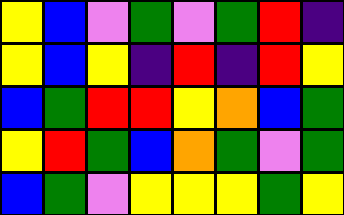[["yellow", "blue", "violet", "green", "violet", "green", "red", "indigo"], ["yellow", "blue", "yellow", "indigo", "red", "indigo", "red", "yellow"], ["blue", "green", "red", "red", "yellow", "orange", "blue", "green"], ["yellow", "red", "green", "blue", "orange", "green", "violet", "green"], ["blue", "green", "violet", "yellow", "yellow", "yellow", "green", "yellow"]]